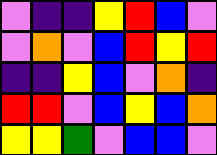[["violet", "indigo", "indigo", "yellow", "red", "blue", "violet"], ["violet", "orange", "violet", "blue", "red", "yellow", "red"], ["indigo", "indigo", "yellow", "blue", "violet", "orange", "indigo"], ["red", "red", "violet", "blue", "yellow", "blue", "orange"], ["yellow", "yellow", "green", "violet", "blue", "blue", "violet"]]